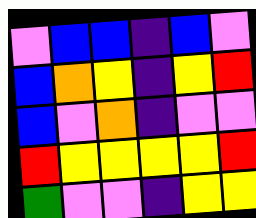[["violet", "blue", "blue", "indigo", "blue", "violet"], ["blue", "orange", "yellow", "indigo", "yellow", "red"], ["blue", "violet", "orange", "indigo", "violet", "violet"], ["red", "yellow", "yellow", "yellow", "yellow", "red"], ["green", "violet", "violet", "indigo", "yellow", "yellow"]]